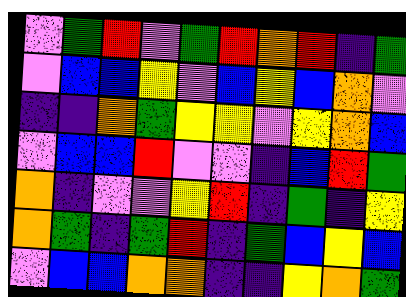[["violet", "green", "red", "violet", "green", "red", "orange", "red", "indigo", "green"], ["violet", "blue", "blue", "yellow", "violet", "blue", "yellow", "blue", "orange", "violet"], ["indigo", "indigo", "orange", "green", "yellow", "yellow", "violet", "yellow", "orange", "blue"], ["violet", "blue", "blue", "red", "violet", "violet", "indigo", "blue", "red", "green"], ["orange", "indigo", "violet", "violet", "yellow", "red", "indigo", "green", "indigo", "yellow"], ["orange", "green", "indigo", "green", "red", "indigo", "green", "blue", "yellow", "blue"], ["violet", "blue", "blue", "orange", "orange", "indigo", "indigo", "yellow", "orange", "green"]]